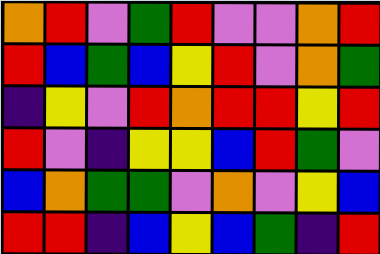[["orange", "red", "violet", "green", "red", "violet", "violet", "orange", "red"], ["red", "blue", "green", "blue", "yellow", "red", "violet", "orange", "green"], ["indigo", "yellow", "violet", "red", "orange", "red", "red", "yellow", "red"], ["red", "violet", "indigo", "yellow", "yellow", "blue", "red", "green", "violet"], ["blue", "orange", "green", "green", "violet", "orange", "violet", "yellow", "blue"], ["red", "red", "indigo", "blue", "yellow", "blue", "green", "indigo", "red"]]